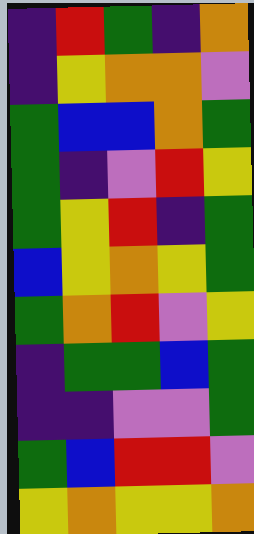[["indigo", "red", "green", "indigo", "orange"], ["indigo", "yellow", "orange", "orange", "violet"], ["green", "blue", "blue", "orange", "green"], ["green", "indigo", "violet", "red", "yellow"], ["green", "yellow", "red", "indigo", "green"], ["blue", "yellow", "orange", "yellow", "green"], ["green", "orange", "red", "violet", "yellow"], ["indigo", "green", "green", "blue", "green"], ["indigo", "indigo", "violet", "violet", "green"], ["green", "blue", "red", "red", "violet"], ["yellow", "orange", "yellow", "yellow", "orange"]]